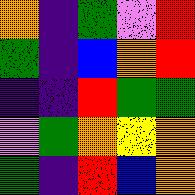[["orange", "indigo", "green", "violet", "red"], ["green", "indigo", "blue", "orange", "red"], ["indigo", "indigo", "red", "green", "green"], ["violet", "green", "orange", "yellow", "orange"], ["green", "indigo", "red", "blue", "orange"]]